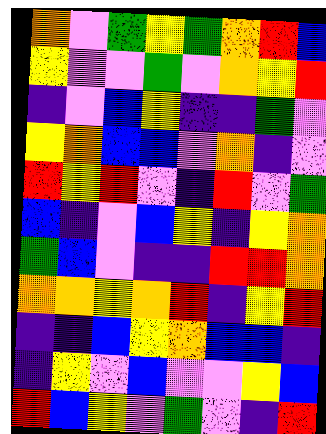[["orange", "violet", "green", "yellow", "green", "orange", "red", "blue"], ["yellow", "violet", "violet", "green", "violet", "orange", "yellow", "red"], ["indigo", "violet", "blue", "yellow", "indigo", "indigo", "green", "violet"], ["yellow", "orange", "blue", "blue", "violet", "orange", "indigo", "violet"], ["red", "yellow", "red", "violet", "indigo", "red", "violet", "green"], ["blue", "indigo", "violet", "blue", "yellow", "indigo", "yellow", "orange"], ["green", "blue", "violet", "indigo", "indigo", "red", "red", "orange"], ["orange", "orange", "yellow", "orange", "red", "indigo", "yellow", "red"], ["indigo", "indigo", "blue", "yellow", "orange", "blue", "blue", "indigo"], ["indigo", "yellow", "violet", "blue", "violet", "violet", "yellow", "blue"], ["red", "blue", "yellow", "violet", "green", "violet", "indigo", "red"]]